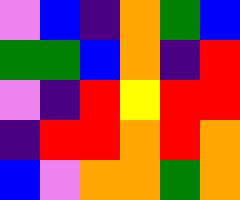[["violet", "blue", "indigo", "orange", "green", "blue"], ["green", "green", "blue", "orange", "indigo", "red"], ["violet", "indigo", "red", "yellow", "red", "red"], ["indigo", "red", "red", "orange", "red", "orange"], ["blue", "violet", "orange", "orange", "green", "orange"]]